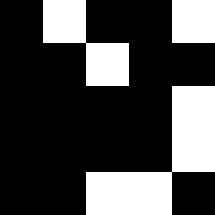[["black", "white", "black", "black", "white"], ["black", "black", "white", "black", "black"], ["black", "black", "black", "black", "white"], ["black", "black", "black", "black", "white"], ["black", "black", "white", "white", "black"]]